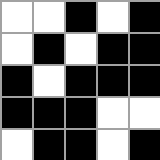[["white", "white", "black", "white", "black"], ["white", "black", "white", "black", "black"], ["black", "white", "black", "black", "black"], ["black", "black", "black", "white", "white"], ["white", "black", "black", "white", "black"]]